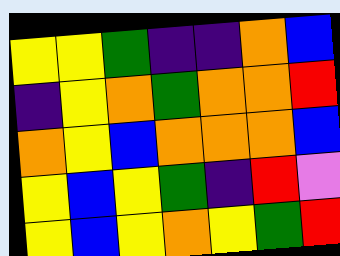[["yellow", "yellow", "green", "indigo", "indigo", "orange", "blue"], ["indigo", "yellow", "orange", "green", "orange", "orange", "red"], ["orange", "yellow", "blue", "orange", "orange", "orange", "blue"], ["yellow", "blue", "yellow", "green", "indigo", "red", "violet"], ["yellow", "blue", "yellow", "orange", "yellow", "green", "red"]]